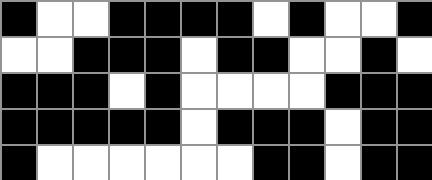[["black", "white", "white", "black", "black", "black", "black", "white", "black", "white", "white", "black"], ["white", "white", "black", "black", "black", "white", "black", "black", "white", "white", "black", "white"], ["black", "black", "black", "white", "black", "white", "white", "white", "white", "black", "black", "black"], ["black", "black", "black", "black", "black", "white", "black", "black", "black", "white", "black", "black"], ["black", "white", "white", "white", "white", "white", "white", "black", "black", "white", "black", "black"]]